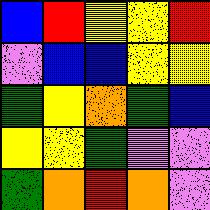[["blue", "red", "yellow", "yellow", "red"], ["violet", "blue", "blue", "yellow", "yellow"], ["green", "yellow", "orange", "green", "blue"], ["yellow", "yellow", "green", "violet", "violet"], ["green", "orange", "red", "orange", "violet"]]